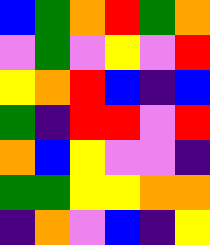[["blue", "green", "orange", "red", "green", "orange"], ["violet", "green", "violet", "yellow", "violet", "red"], ["yellow", "orange", "red", "blue", "indigo", "blue"], ["green", "indigo", "red", "red", "violet", "red"], ["orange", "blue", "yellow", "violet", "violet", "indigo"], ["green", "green", "yellow", "yellow", "orange", "orange"], ["indigo", "orange", "violet", "blue", "indigo", "yellow"]]